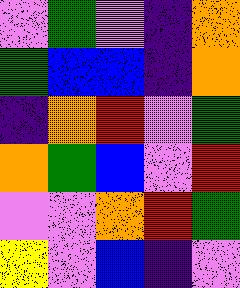[["violet", "green", "violet", "indigo", "orange"], ["green", "blue", "blue", "indigo", "orange"], ["indigo", "orange", "red", "violet", "green"], ["orange", "green", "blue", "violet", "red"], ["violet", "violet", "orange", "red", "green"], ["yellow", "violet", "blue", "indigo", "violet"]]